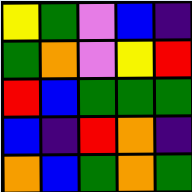[["yellow", "green", "violet", "blue", "indigo"], ["green", "orange", "violet", "yellow", "red"], ["red", "blue", "green", "green", "green"], ["blue", "indigo", "red", "orange", "indigo"], ["orange", "blue", "green", "orange", "green"]]